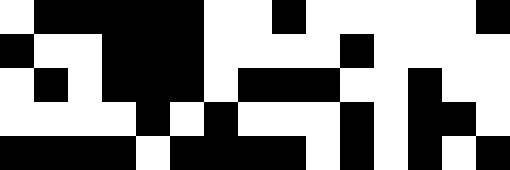[["white", "black", "black", "black", "black", "black", "white", "white", "black", "white", "white", "white", "white", "white", "black"], ["black", "white", "white", "black", "black", "black", "white", "white", "white", "white", "black", "white", "white", "white", "white"], ["white", "black", "white", "black", "black", "black", "white", "black", "black", "black", "white", "white", "black", "white", "white"], ["white", "white", "white", "white", "black", "white", "black", "white", "white", "white", "black", "white", "black", "black", "white"], ["black", "black", "black", "black", "white", "black", "black", "black", "black", "white", "black", "white", "black", "white", "black"]]